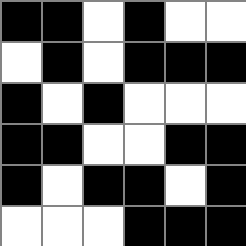[["black", "black", "white", "black", "white", "white"], ["white", "black", "white", "black", "black", "black"], ["black", "white", "black", "white", "white", "white"], ["black", "black", "white", "white", "black", "black"], ["black", "white", "black", "black", "white", "black"], ["white", "white", "white", "black", "black", "black"]]